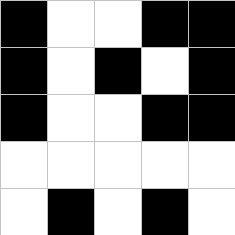[["black", "white", "white", "black", "black"], ["black", "white", "black", "white", "black"], ["black", "white", "white", "black", "black"], ["white", "white", "white", "white", "white"], ["white", "black", "white", "black", "white"]]